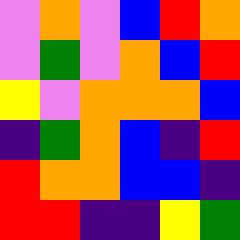[["violet", "orange", "violet", "blue", "red", "orange"], ["violet", "green", "violet", "orange", "blue", "red"], ["yellow", "violet", "orange", "orange", "orange", "blue"], ["indigo", "green", "orange", "blue", "indigo", "red"], ["red", "orange", "orange", "blue", "blue", "indigo"], ["red", "red", "indigo", "indigo", "yellow", "green"]]